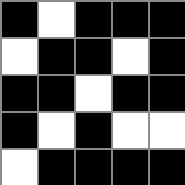[["black", "white", "black", "black", "black"], ["white", "black", "black", "white", "black"], ["black", "black", "white", "black", "black"], ["black", "white", "black", "white", "white"], ["white", "black", "black", "black", "black"]]